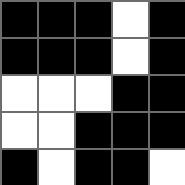[["black", "black", "black", "white", "black"], ["black", "black", "black", "white", "black"], ["white", "white", "white", "black", "black"], ["white", "white", "black", "black", "black"], ["black", "white", "black", "black", "white"]]